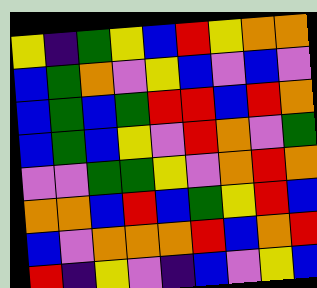[["yellow", "indigo", "green", "yellow", "blue", "red", "yellow", "orange", "orange"], ["blue", "green", "orange", "violet", "yellow", "blue", "violet", "blue", "violet"], ["blue", "green", "blue", "green", "red", "red", "blue", "red", "orange"], ["blue", "green", "blue", "yellow", "violet", "red", "orange", "violet", "green"], ["violet", "violet", "green", "green", "yellow", "violet", "orange", "red", "orange"], ["orange", "orange", "blue", "red", "blue", "green", "yellow", "red", "blue"], ["blue", "violet", "orange", "orange", "orange", "red", "blue", "orange", "red"], ["red", "indigo", "yellow", "violet", "indigo", "blue", "violet", "yellow", "blue"]]